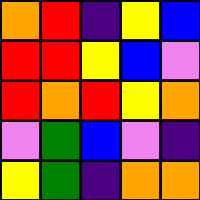[["orange", "red", "indigo", "yellow", "blue"], ["red", "red", "yellow", "blue", "violet"], ["red", "orange", "red", "yellow", "orange"], ["violet", "green", "blue", "violet", "indigo"], ["yellow", "green", "indigo", "orange", "orange"]]